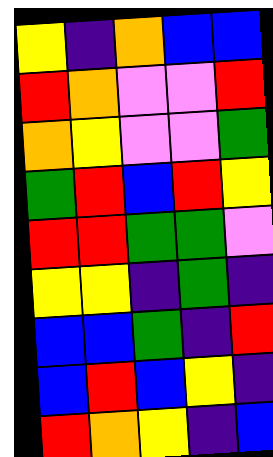[["yellow", "indigo", "orange", "blue", "blue"], ["red", "orange", "violet", "violet", "red"], ["orange", "yellow", "violet", "violet", "green"], ["green", "red", "blue", "red", "yellow"], ["red", "red", "green", "green", "violet"], ["yellow", "yellow", "indigo", "green", "indigo"], ["blue", "blue", "green", "indigo", "red"], ["blue", "red", "blue", "yellow", "indigo"], ["red", "orange", "yellow", "indigo", "blue"]]